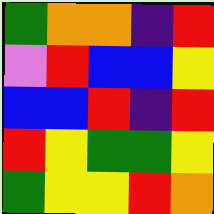[["green", "orange", "orange", "indigo", "red"], ["violet", "red", "blue", "blue", "yellow"], ["blue", "blue", "red", "indigo", "red"], ["red", "yellow", "green", "green", "yellow"], ["green", "yellow", "yellow", "red", "orange"]]